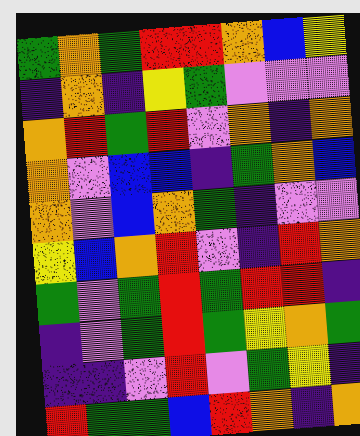[["green", "orange", "green", "red", "red", "orange", "blue", "yellow"], ["indigo", "orange", "indigo", "yellow", "green", "violet", "violet", "violet"], ["orange", "red", "green", "red", "violet", "orange", "indigo", "orange"], ["orange", "violet", "blue", "blue", "indigo", "green", "orange", "blue"], ["orange", "violet", "blue", "orange", "green", "indigo", "violet", "violet"], ["yellow", "blue", "orange", "red", "violet", "indigo", "red", "orange"], ["green", "violet", "green", "red", "green", "red", "red", "indigo"], ["indigo", "violet", "green", "red", "green", "yellow", "orange", "green"], ["indigo", "indigo", "violet", "red", "violet", "green", "yellow", "indigo"], ["red", "green", "green", "blue", "red", "orange", "indigo", "orange"]]